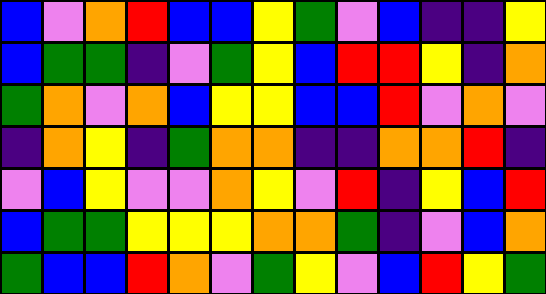[["blue", "violet", "orange", "red", "blue", "blue", "yellow", "green", "violet", "blue", "indigo", "indigo", "yellow"], ["blue", "green", "green", "indigo", "violet", "green", "yellow", "blue", "red", "red", "yellow", "indigo", "orange"], ["green", "orange", "violet", "orange", "blue", "yellow", "yellow", "blue", "blue", "red", "violet", "orange", "violet"], ["indigo", "orange", "yellow", "indigo", "green", "orange", "orange", "indigo", "indigo", "orange", "orange", "red", "indigo"], ["violet", "blue", "yellow", "violet", "violet", "orange", "yellow", "violet", "red", "indigo", "yellow", "blue", "red"], ["blue", "green", "green", "yellow", "yellow", "yellow", "orange", "orange", "green", "indigo", "violet", "blue", "orange"], ["green", "blue", "blue", "red", "orange", "violet", "green", "yellow", "violet", "blue", "red", "yellow", "green"]]